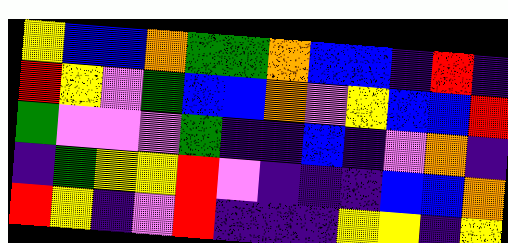[["yellow", "blue", "blue", "orange", "green", "green", "orange", "blue", "blue", "indigo", "red", "indigo"], ["red", "yellow", "violet", "green", "blue", "blue", "orange", "violet", "yellow", "blue", "blue", "red"], ["green", "violet", "violet", "violet", "green", "indigo", "indigo", "blue", "indigo", "violet", "orange", "indigo"], ["indigo", "green", "yellow", "yellow", "red", "violet", "indigo", "indigo", "indigo", "blue", "blue", "orange"], ["red", "yellow", "indigo", "violet", "red", "indigo", "indigo", "indigo", "yellow", "yellow", "indigo", "yellow"]]